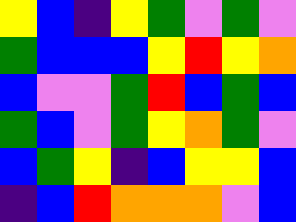[["yellow", "blue", "indigo", "yellow", "green", "violet", "green", "violet"], ["green", "blue", "blue", "blue", "yellow", "red", "yellow", "orange"], ["blue", "violet", "violet", "green", "red", "blue", "green", "blue"], ["green", "blue", "violet", "green", "yellow", "orange", "green", "violet"], ["blue", "green", "yellow", "indigo", "blue", "yellow", "yellow", "blue"], ["indigo", "blue", "red", "orange", "orange", "orange", "violet", "blue"]]